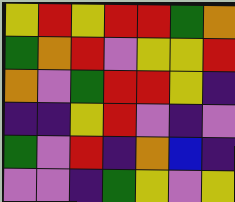[["yellow", "red", "yellow", "red", "red", "green", "orange"], ["green", "orange", "red", "violet", "yellow", "yellow", "red"], ["orange", "violet", "green", "red", "red", "yellow", "indigo"], ["indigo", "indigo", "yellow", "red", "violet", "indigo", "violet"], ["green", "violet", "red", "indigo", "orange", "blue", "indigo"], ["violet", "violet", "indigo", "green", "yellow", "violet", "yellow"]]